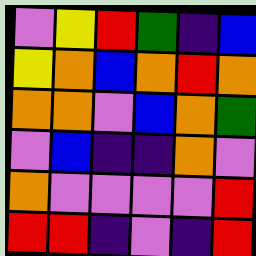[["violet", "yellow", "red", "green", "indigo", "blue"], ["yellow", "orange", "blue", "orange", "red", "orange"], ["orange", "orange", "violet", "blue", "orange", "green"], ["violet", "blue", "indigo", "indigo", "orange", "violet"], ["orange", "violet", "violet", "violet", "violet", "red"], ["red", "red", "indigo", "violet", "indigo", "red"]]